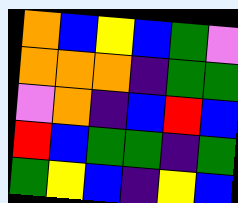[["orange", "blue", "yellow", "blue", "green", "violet"], ["orange", "orange", "orange", "indigo", "green", "green"], ["violet", "orange", "indigo", "blue", "red", "blue"], ["red", "blue", "green", "green", "indigo", "green"], ["green", "yellow", "blue", "indigo", "yellow", "blue"]]